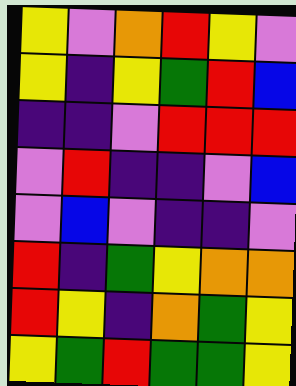[["yellow", "violet", "orange", "red", "yellow", "violet"], ["yellow", "indigo", "yellow", "green", "red", "blue"], ["indigo", "indigo", "violet", "red", "red", "red"], ["violet", "red", "indigo", "indigo", "violet", "blue"], ["violet", "blue", "violet", "indigo", "indigo", "violet"], ["red", "indigo", "green", "yellow", "orange", "orange"], ["red", "yellow", "indigo", "orange", "green", "yellow"], ["yellow", "green", "red", "green", "green", "yellow"]]